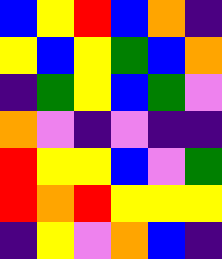[["blue", "yellow", "red", "blue", "orange", "indigo"], ["yellow", "blue", "yellow", "green", "blue", "orange"], ["indigo", "green", "yellow", "blue", "green", "violet"], ["orange", "violet", "indigo", "violet", "indigo", "indigo"], ["red", "yellow", "yellow", "blue", "violet", "green"], ["red", "orange", "red", "yellow", "yellow", "yellow"], ["indigo", "yellow", "violet", "orange", "blue", "indigo"]]